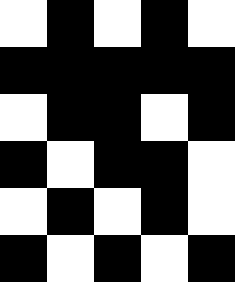[["white", "black", "white", "black", "white"], ["black", "black", "black", "black", "black"], ["white", "black", "black", "white", "black"], ["black", "white", "black", "black", "white"], ["white", "black", "white", "black", "white"], ["black", "white", "black", "white", "black"]]